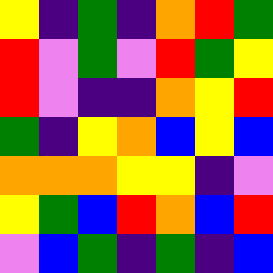[["yellow", "indigo", "green", "indigo", "orange", "red", "green"], ["red", "violet", "green", "violet", "red", "green", "yellow"], ["red", "violet", "indigo", "indigo", "orange", "yellow", "red"], ["green", "indigo", "yellow", "orange", "blue", "yellow", "blue"], ["orange", "orange", "orange", "yellow", "yellow", "indigo", "violet"], ["yellow", "green", "blue", "red", "orange", "blue", "red"], ["violet", "blue", "green", "indigo", "green", "indigo", "blue"]]